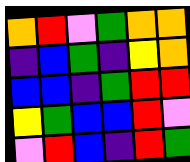[["orange", "red", "violet", "green", "orange", "orange"], ["indigo", "blue", "green", "indigo", "yellow", "orange"], ["blue", "blue", "indigo", "green", "red", "red"], ["yellow", "green", "blue", "blue", "red", "violet"], ["violet", "red", "blue", "indigo", "red", "green"]]